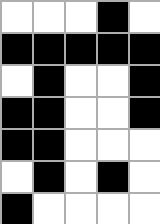[["white", "white", "white", "black", "white"], ["black", "black", "black", "black", "black"], ["white", "black", "white", "white", "black"], ["black", "black", "white", "white", "black"], ["black", "black", "white", "white", "white"], ["white", "black", "white", "black", "white"], ["black", "white", "white", "white", "white"]]